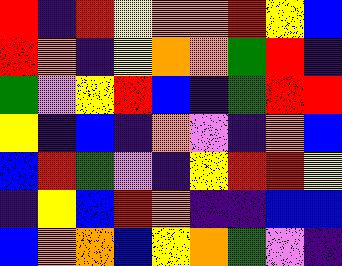[["red", "indigo", "red", "yellow", "orange", "orange", "red", "yellow", "blue"], ["red", "orange", "indigo", "yellow", "orange", "orange", "green", "red", "indigo"], ["green", "violet", "yellow", "red", "blue", "indigo", "green", "red", "red"], ["yellow", "indigo", "blue", "indigo", "orange", "violet", "indigo", "orange", "blue"], ["blue", "red", "green", "violet", "indigo", "yellow", "red", "red", "yellow"], ["indigo", "yellow", "blue", "red", "orange", "indigo", "indigo", "blue", "blue"], ["blue", "orange", "orange", "blue", "yellow", "orange", "green", "violet", "indigo"]]